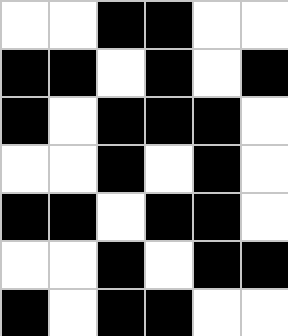[["white", "white", "black", "black", "white", "white"], ["black", "black", "white", "black", "white", "black"], ["black", "white", "black", "black", "black", "white"], ["white", "white", "black", "white", "black", "white"], ["black", "black", "white", "black", "black", "white"], ["white", "white", "black", "white", "black", "black"], ["black", "white", "black", "black", "white", "white"]]